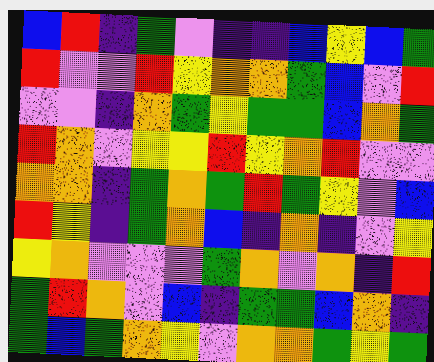[["blue", "red", "indigo", "green", "violet", "indigo", "indigo", "blue", "yellow", "blue", "green"], ["red", "violet", "violet", "red", "yellow", "orange", "orange", "green", "blue", "violet", "red"], ["violet", "violet", "indigo", "orange", "green", "yellow", "green", "green", "blue", "orange", "green"], ["red", "orange", "violet", "yellow", "yellow", "red", "yellow", "orange", "red", "violet", "violet"], ["orange", "orange", "indigo", "green", "orange", "green", "red", "green", "yellow", "violet", "blue"], ["red", "yellow", "indigo", "green", "orange", "blue", "indigo", "orange", "indigo", "violet", "yellow"], ["yellow", "orange", "violet", "violet", "violet", "green", "orange", "violet", "orange", "indigo", "red"], ["green", "red", "orange", "violet", "blue", "indigo", "green", "green", "blue", "orange", "indigo"], ["green", "blue", "green", "orange", "yellow", "violet", "orange", "orange", "green", "yellow", "green"]]